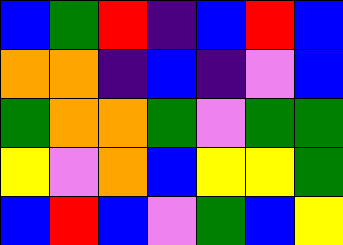[["blue", "green", "red", "indigo", "blue", "red", "blue"], ["orange", "orange", "indigo", "blue", "indigo", "violet", "blue"], ["green", "orange", "orange", "green", "violet", "green", "green"], ["yellow", "violet", "orange", "blue", "yellow", "yellow", "green"], ["blue", "red", "blue", "violet", "green", "blue", "yellow"]]